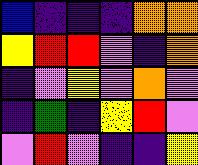[["blue", "indigo", "indigo", "indigo", "orange", "orange"], ["yellow", "red", "red", "violet", "indigo", "orange"], ["indigo", "violet", "yellow", "violet", "orange", "violet"], ["indigo", "green", "indigo", "yellow", "red", "violet"], ["violet", "red", "violet", "indigo", "indigo", "yellow"]]